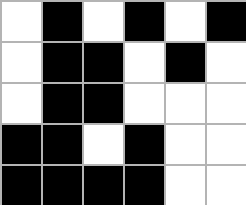[["white", "black", "white", "black", "white", "black"], ["white", "black", "black", "white", "black", "white"], ["white", "black", "black", "white", "white", "white"], ["black", "black", "white", "black", "white", "white"], ["black", "black", "black", "black", "white", "white"]]